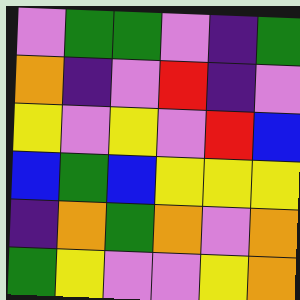[["violet", "green", "green", "violet", "indigo", "green"], ["orange", "indigo", "violet", "red", "indigo", "violet"], ["yellow", "violet", "yellow", "violet", "red", "blue"], ["blue", "green", "blue", "yellow", "yellow", "yellow"], ["indigo", "orange", "green", "orange", "violet", "orange"], ["green", "yellow", "violet", "violet", "yellow", "orange"]]